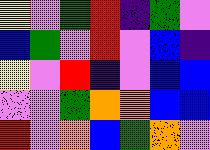[["yellow", "violet", "green", "red", "indigo", "green", "violet"], ["blue", "green", "violet", "red", "violet", "blue", "indigo"], ["yellow", "violet", "red", "indigo", "violet", "blue", "blue"], ["violet", "violet", "green", "orange", "orange", "blue", "blue"], ["red", "violet", "orange", "blue", "green", "orange", "violet"]]